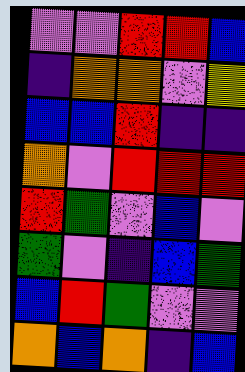[["violet", "violet", "red", "red", "blue"], ["indigo", "orange", "orange", "violet", "yellow"], ["blue", "blue", "red", "indigo", "indigo"], ["orange", "violet", "red", "red", "red"], ["red", "green", "violet", "blue", "violet"], ["green", "violet", "indigo", "blue", "green"], ["blue", "red", "green", "violet", "violet"], ["orange", "blue", "orange", "indigo", "blue"]]